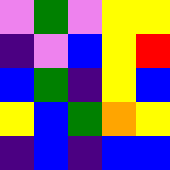[["violet", "green", "violet", "yellow", "yellow"], ["indigo", "violet", "blue", "yellow", "red"], ["blue", "green", "indigo", "yellow", "blue"], ["yellow", "blue", "green", "orange", "yellow"], ["indigo", "blue", "indigo", "blue", "blue"]]